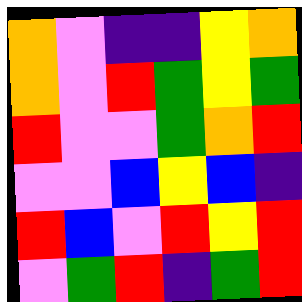[["orange", "violet", "indigo", "indigo", "yellow", "orange"], ["orange", "violet", "red", "green", "yellow", "green"], ["red", "violet", "violet", "green", "orange", "red"], ["violet", "violet", "blue", "yellow", "blue", "indigo"], ["red", "blue", "violet", "red", "yellow", "red"], ["violet", "green", "red", "indigo", "green", "red"]]